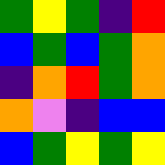[["green", "yellow", "green", "indigo", "red"], ["blue", "green", "blue", "green", "orange"], ["indigo", "orange", "red", "green", "orange"], ["orange", "violet", "indigo", "blue", "blue"], ["blue", "green", "yellow", "green", "yellow"]]